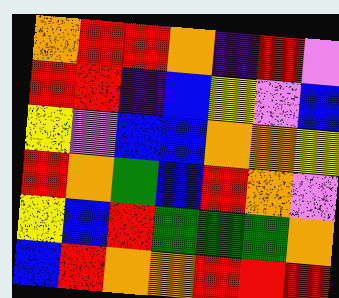[["orange", "red", "red", "orange", "indigo", "red", "violet"], ["red", "red", "indigo", "blue", "yellow", "violet", "blue"], ["yellow", "violet", "blue", "blue", "orange", "orange", "yellow"], ["red", "orange", "green", "blue", "red", "orange", "violet"], ["yellow", "blue", "red", "green", "green", "green", "orange"], ["blue", "red", "orange", "orange", "red", "red", "red"]]